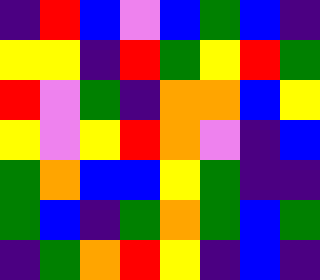[["indigo", "red", "blue", "violet", "blue", "green", "blue", "indigo"], ["yellow", "yellow", "indigo", "red", "green", "yellow", "red", "green"], ["red", "violet", "green", "indigo", "orange", "orange", "blue", "yellow"], ["yellow", "violet", "yellow", "red", "orange", "violet", "indigo", "blue"], ["green", "orange", "blue", "blue", "yellow", "green", "indigo", "indigo"], ["green", "blue", "indigo", "green", "orange", "green", "blue", "green"], ["indigo", "green", "orange", "red", "yellow", "indigo", "blue", "indigo"]]